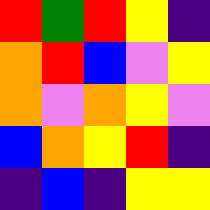[["red", "green", "red", "yellow", "indigo"], ["orange", "red", "blue", "violet", "yellow"], ["orange", "violet", "orange", "yellow", "violet"], ["blue", "orange", "yellow", "red", "indigo"], ["indigo", "blue", "indigo", "yellow", "yellow"]]